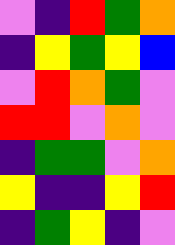[["violet", "indigo", "red", "green", "orange"], ["indigo", "yellow", "green", "yellow", "blue"], ["violet", "red", "orange", "green", "violet"], ["red", "red", "violet", "orange", "violet"], ["indigo", "green", "green", "violet", "orange"], ["yellow", "indigo", "indigo", "yellow", "red"], ["indigo", "green", "yellow", "indigo", "violet"]]